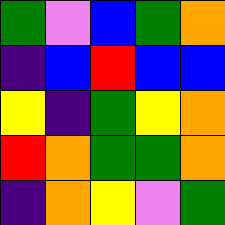[["green", "violet", "blue", "green", "orange"], ["indigo", "blue", "red", "blue", "blue"], ["yellow", "indigo", "green", "yellow", "orange"], ["red", "orange", "green", "green", "orange"], ["indigo", "orange", "yellow", "violet", "green"]]